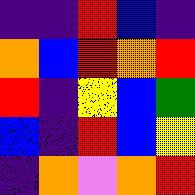[["indigo", "indigo", "red", "blue", "indigo"], ["orange", "blue", "red", "orange", "red"], ["red", "indigo", "yellow", "blue", "green"], ["blue", "indigo", "red", "blue", "yellow"], ["indigo", "orange", "violet", "orange", "red"]]